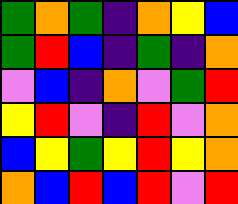[["green", "orange", "green", "indigo", "orange", "yellow", "blue"], ["green", "red", "blue", "indigo", "green", "indigo", "orange"], ["violet", "blue", "indigo", "orange", "violet", "green", "red"], ["yellow", "red", "violet", "indigo", "red", "violet", "orange"], ["blue", "yellow", "green", "yellow", "red", "yellow", "orange"], ["orange", "blue", "red", "blue", "red", "violet", "red"]]